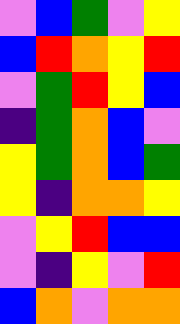[["violet", "blue", "green", "violet", "yellow"], ["blue", "red", "orange", "yellow", "red"], ["violet", "green", "red", "yellow", "blue"], ["indigo", "green", "orange", "blue", "violet"], ["yellow", "green", "orange", "blue", "green"], ["yellow", "indigo", "orange", "orange", "yellow"], ["violet", "yellow", "red", "blue", "blue"], ["violet", "indigo", "yellow", "violet", "red"], ["blue", "orange", "violet", "orange", "orange"]]